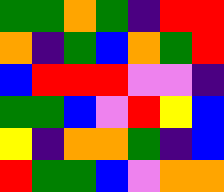[["green", "green", "orange", "green", "indigo", "red", "red"], ["orange", "indigo", "green", "blue", "orange", "green", "red"], ["blue", "red", "red", "red", "violet", "violet", "indigo"], ["green", "green", "blue", "violet", "red", "yellow", "blue"], ["yellow", "indigo", "orange", "orange", "green", "indigo", "blue"], ["red", "green", "green", "blue", "violet", "orange", "orange"]]